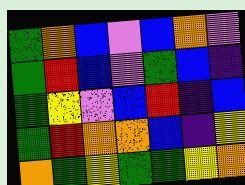[["green", "orange", "blue", "violet", "blue", "orange", "violet"], ["green", "red", "blue", "violet", "green", "blue", "indigo"], ["green", "yellow", "violet", "blue", "red", "indigo", "blue"], ["green", "red", "orange", "orange", "blue", "indigo", "yellow"], ["orange", "green", "yellow", "green", "green", "yellow", "orange"]]